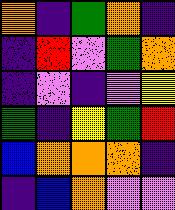[["orange", "indigo", "green", "orange", "indigo"], ["indigo", "red", "violet", "green", "orange"], ["indigo", "violet", "indigo", "violet", "yellow"], ["green", "indigo", "yellow", "green", "red"], ["blue", "orange", "orange", "orange", "indigo"], ["indigo", "blue", "orange", "violet", "violet"]]